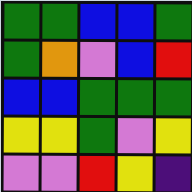[["green", "green", "blue", "blue", "green"], ["green", "orange", "violet", "blue", "red"], ["blue", "blue", "green", "green", "green"], ["yellow", "yellow", "green", "violet", "yellow"], ["violet", "violet", "red", "yellow", "indigo"]]